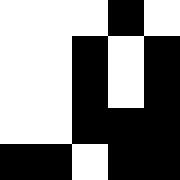[["white", "white", "white", "black", "white"], ["white", "white", "black", "white", "black"], ["white", "white", "black", "white", "black"], ["white", "white", "black", "black", "black"], ["black", "black", "white", "black", "black"]]